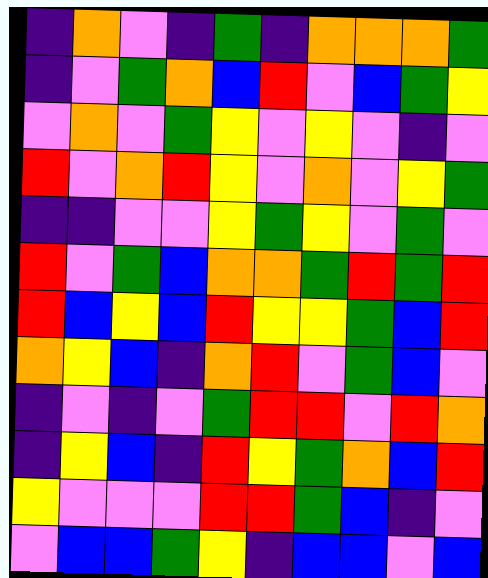[["indigo", "orange", "violet", "indigo", "green", "indigo", "orange", "orange", "orange", "green"], ["indigo", "violet", "green", "orange", "blue", "red", "violet", "blue", "green", "yellow"], ["violet", "orange", "violet", "green", "yellow", "violet", "yellow", "violet", "indigo", "violet"], ["red", "violet", "orange", "red", "yellow", "violet", "orange", "violet", "yellow", "green"], ["indigo", "indigo", "violet", "violet", "yellow", "green", "yellow", "violet", "green", "violet"], ["red", "violet", "green", "blue", "orange", "orange", "green", "red", "green", "red"], ["red", "blue", "yellow", "blue", "red", "yellow", "yellow", "green", "blue", "red"], ["orange", "yellow", "blue", "indigo", "orange", "red", "violet", "green", "blue", "violet"], ["indigo", "violet", "indigo", "violet", "green", "red", "red", "violet", "red", "orange"], ["indigo", "yellow", "blue", "indigo", "red", "yellow", "green", "orange", "blue", "red"], ["yellow", "violet", "violet", "violet", "red", "red", "green", "blue", "indigo", "violet"], ["violet", "blue", "blue", "green", "yellow", "indigo", "blue", "blue", "violet", "blue"]]